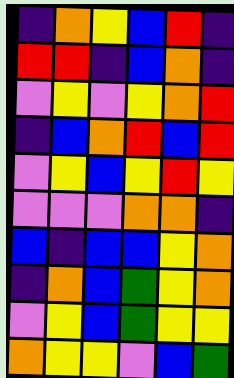[["indigo", "orange", "yellow", "blue", "red", "indigo"], ["red", "red", "indigo", "blue", "orange", "indigo"], ["violet", "yellow", "violet", "yellow", "orange", "red"], ["indigo", "blue", "orange", "red", "blue", "red"], ["violet", "yellow", "blue", "yellow", "red", "yellow"], ["violet", "violet", "violet", "orange", "orange", "indigo"], ["blue", "indigo", "blue", "blue", "yellow", "orange"], ["indigo", "orange", "blue", "green", "yellow", "orange"], ["violet", "yellow", "blue", "green", "yellow", "yellow"], ["orange", "yellow", "yellow", "violet", "blue", "green"]]